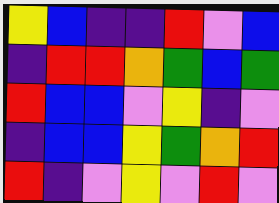[["yellow", "blue", "indigo", "indigo", "red", "violet", "blue"], ["indigo", "red", "red", "orange", "green", "blue", "green"], ["red", "blue", "blue", "violet", "yellow", "indigo", "violet"], ["indigo", "blue", "blue", "yellow", "green", "orange", "red"], ["red", "indigo", "violet", "yellow", "violet", "red", "violet"]]